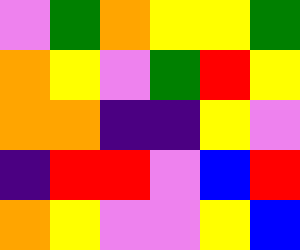[["violet", "green", "orange", "yellow", "yellow", "green"], ["orange", "yellow", "violet", "green", "red", "yellow"], ["orange", "orange", "indigo", "indigo", "yellow", "violet"], ["indigo", "red", "red", "violet", "blue", "red"], ["orange", "yellow", "violet", "violet", "yellow", "blue"]]